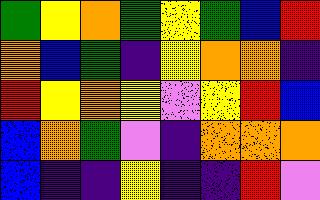[["green", "yellow", "orange", "green", "yellow", "green", "blue", "red"], ["orange", "blue", "green", "indigo", "yellow", "orange", "orange", "indigo"], ["red", "yellow", "orange", "yellow", "violet", "yellow", "red", "blue"], ["blue", "orange", "green", "violet", "indigo", "orange", "orange", "orange"], ["blue", "indigo", "indigo", "yellow", "indigo", "indigo", "red", "violet"]]